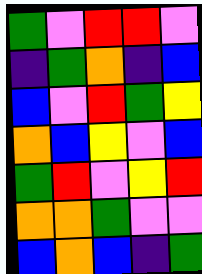[["green", "violet", "red", "red", "violet"], ["indigo", "green", "orange", "indigo", "blue"], ["blue", "violet", "red", "green", "yellow"], ["orange", "blue", "yellow", "violet", "blue"], ["green", "red", "violet", "yellow", "red"], ["orange", "orange", "green", "violet", "violet"], ["blue", "orange", "blue", "indigo", "green"]]